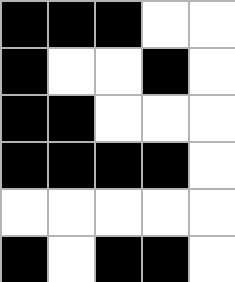[["black", "black", "black", "white", "white"], ["black", "white", "white", "black", "white"], ["black", "black", "white", "white", "white"], ["black", "black", "black", "black", "white"], ["white", "white", "white", "white", "white"], ["black", "white", "black", "black", "white"]]